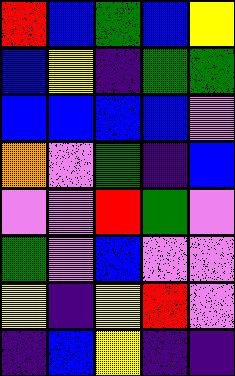[["red", "blue", "green", "blue", "yellow"], ["blue", "yellow", "indigo", "green", "green"], ["blue", "blue", "blue", "blue", "violet"], ["orange", "violet", "green", "indigo", "blue"], ["violet", "violet", "red", "green", "violet"], ["green", "violet", "blue", "violet", "violet"], ["yellow", "indigo", "yellow", "red", "violet"], ["indigo", "blue", "yellow", "indigo", "indigo"]]